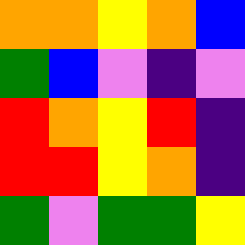[["orange", "orange", "yellow", "orange", "blue"], ["green", "blue", "violet", "indigo", "violet"], ["red", "orange", "yellow", "red", "indigo"], ["red", "red", "yellow", "orange", "indigo"], ["green", "violet", "green", "green", "yellow"]]